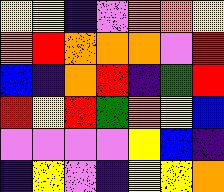[["yellow", "yellow", "indigo", "violet", "orange", "orange", "yellow"], ["orange", "red", "orange", "orange", "orange", "violet", "red"], ["blue", "indigo", "orange", "red", "indigo", "green", "red"], ["red", "yellow", "red", "green", "orange", "yellow", "blue"], ["violet", "violet", "violet", "violet", "yellow", "blue", "indigo"], ["indigo", "yellow", "violet", "indigo", "yellow", "yellow", "orange"]]